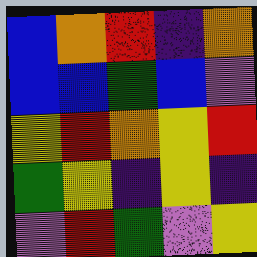[["blue", "orange", "red", "indigo", "orange"], ["blue", "blue", "green", "blue", "violet"], ["yellow", "red", "orange", "yellow", "red"], ["green", "yellow", "indigo", "yellow", "indigo"], ["violet", "red", "green", "violet", "yellow"]]